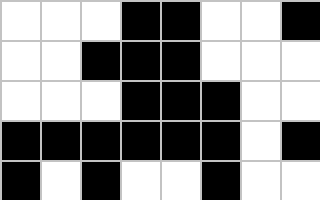[["white", "white", "white", "black", "black", "white", "white", "black"], ["white", "white", "black", "black", "black", "white", "white", "white"], ["white", "white", "white", "black", "black", "black", "white", "white"], ["black", "black", "black", "black", "black", "black", "white", "black"], ["black", "white", "black", "white", "white", "black", "white", "white"]]